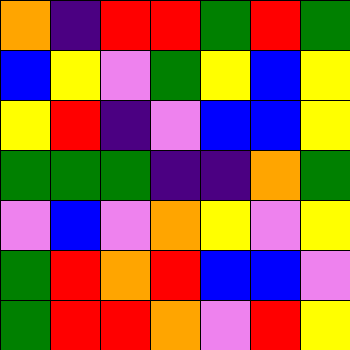[["orange", "indigo", "red", "red", "green", "red", "green"], ["blue", "yellow", "violet", "green", "yellow", "blue", "yellow"], ["yellow", "red", "indigo", "violet", "blue", "blue", "yellow"], ["green", "green", "green", "indigo", "indigo", "orange", "green"], ["violet", "blue", "violet", "orange", "yellow", "violet", "yellow"], ["green", "red", "orange", "red", "blue", "blue", "violet"], ["green", "red", "red", "orange", "violet", "red", "yellow"]]